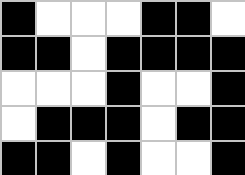[["black", "white", "white", "white", "black", "black", "white"], ["black", "black", "white", "black", "black", "black", "black"], ["white", "white", "white", "black", "white", "white", "black"], ["white", "black", "black", "black", "white", "black", "black"], ["black", "black", "white", "black", "white", "white", "black"]]